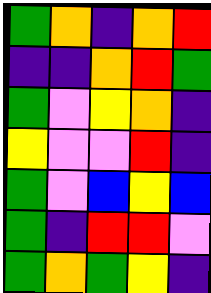[["green", "orange", "indigo", "orange", "red"], ["indigo", "indigo", "orange", "red", "green"], ["green", "violet", "yellow", "orange", "indigo"], ["yellow", "violet", "violet", "red", "indigo"], ["green", "violet", "blue", "yellow", "blue"], ["green", "indigo", "red", "red", "violet"], ["green", "orange", "green", "yellow", "indigo"]]